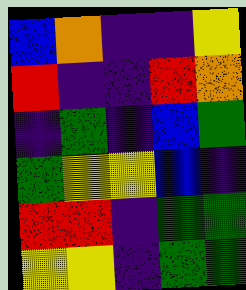[["blue", "orange", "indigo", "indigo", "yellow"], ["red", "indigo", "indigo", "red", "orange"], ["indigo", "green", "indigo", "blue", "green"], ["green", "yellow", "yellow", "blue", "indigo"], ["red", "red", "indigo", "green", "green"], ["yellow", "yellow", "indigo", "green", "green"]]